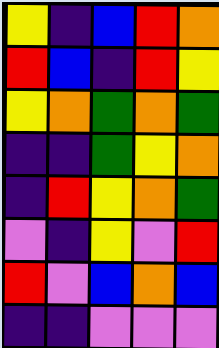[["yellow", "indigo", "blue", "red", "orange"], ["red", "blue", "indigo", "red", "yellow"], ["yellow", "orange", "green", "orange", "green"], ["indigo", "indigo", "green", "yellow", "orange"], ["indigo", "red", "yellow", "orange", "green"], ["violet", "indigo", "yellow", "violet", "red"], ["red", "violet", "blue", "orange", "blue"], ["indigo", "indigo", "violet", "violet", "violet"]]